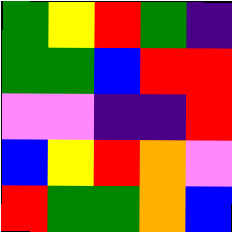[["green", "yellow", "red", "green", "indigo"], ["green", "green", "blue", "red", "red"], ["violet", "violet", "indigo", "indigo", "red"], ["blue", "yellow", "red", "orange", "violet"], ["red", "green", "green", "orange", "blue"]]